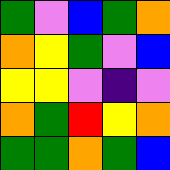[["green", "violet", "blue", "green", "orange"], ["orange", "yellow", "green", "violet", "blue"], ["yellow", "yellow", "violet", "indigo", "violet"], ["orange", "green", "red", "yellow", "orange"], ["green", "green", "orange", "green", "blue"]]